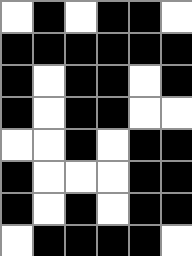[["white", "black", "white", "black", "black", "white"], ["black", "black", "black", "black", "black", "black"], ["black", "white", "black", "black", "white", "black"], ["black", "white", "black", "black", "white", "white"], ["white", "white", "black", "white", "black", "black"], ["black", "white", "white", "white", "black", "black"], ["black", "white", "black", "white", "black", "black"], ["white", "black", "black", "black", "black", "white"]]